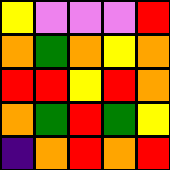[["yellow", "violet", "violet", "violet", "red"], ["orange", "green", "orange", "yellow", "orange"], ["red", "red", "yellow", "red", "orange"], ["orange", "green", "red", "green", "yellow"], ["indigo", "orange", "red", "orange", "red"]]